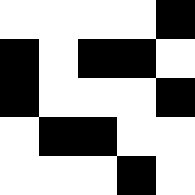[["white", "white", "white", "white", "black"], ["black", "white", "black", "black", "white"], ["black", "white", "white", "white", "black"], ["white", "black", "black", "white", "white"], ["white", "white", "white", "black", "white"]]